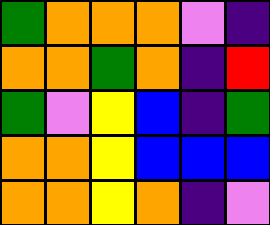[["green", "orange", "orange", "orange", "violet", "indigo"], ["orange", "orange", "green", "orange", "indigo", "red"], ["green", "violet", "yellow", "blue", "indigo", "green"], ["orange", "orange", "yellow", "blue", "blue", "blue"], ["orange", "orange", "yellow", "orange", "indigo", "violet"]]